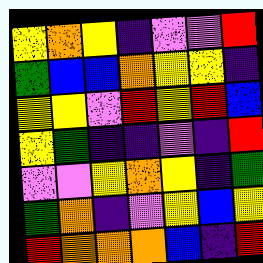[["yellow", "orange", "yellow", "indigo", "violet", "violet", "red"], ["green", "blue", "blue", "orange", "yellow", "yellow", "indigo"], ["yellow", "yellow", "violet", "red", "yellow", "red", "blue"], ["yellow", "green", "indigo", "indigo", "violet", "indigo", "red"], ["violet", "violet", "yellow", "orange", "yellow", "indigo", "green"], ["green", "orange", "indigo", "violet", "yellow", "blue", "yellow"], ["red", "orange", "orange", "orange", "blue", "indigo", "red"]]